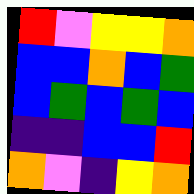[["red", "violet", "yellow", "yellow", "orange"], ["blue", "blue", "orange", "blue", "green"], ["blue", "green", "blue", "green", "blue"], ["indigo", "indigo", "blue", "blue", "red"], ["orange", "violet", "indigo", "yellow", "orange"]]